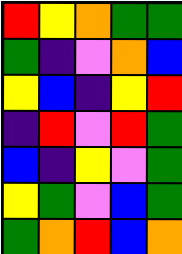[["red", "yellow", "orange", "green", "green"], ["green", "indigo", "violet", "orange", "blue"], ["yellow", "blue", "indigo", "yellow", "red"], ["indigo", "red", "violet", "red", "green"], ["blue", "indigo", "yellow", "violet", "green"], ["yellow", "green", "violet", "blue", "green"], ["green", "orange", "red", "blue", "orange"]]